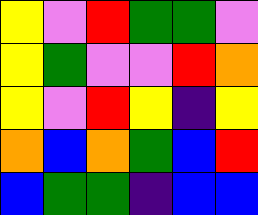[["yellow", "violet", "red", "green", "green", "violet"], ["yellow", "green", "violet", "violet", "red", "orange"], ["yellow", "violet", "red", "yellow", "indigo", "yellow"], ["orange", "blue", "orange", "green", "blue", "red"], ["blue", "green", "green", "indigo", "blue", "blue"]]